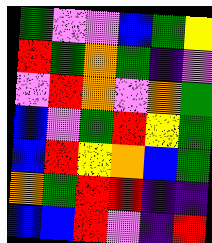[["green", "violet", "violet", "blue", "green", "yellow"], ["red", "green", "orange", "green", "indigo", "violet"], ["violet", "red", "orange", "violet", "orange", "green"], ["blue", "violet", "green", "red", "yellow", "green"], ["blue", "red", "yellow", "orange", "blue", "green"], ["orange", "green", "red", "red", "indigo", "indigo"], ["blue", "blue", "red", "violet", "indigo", "red"]]